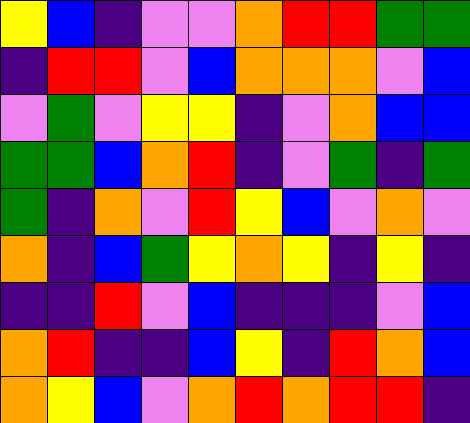[["yellow", "blue", "indigo", "violet", "violet", "orange", "red", "red", "green", "green"], ["indigo", "red", "red", "violet", "blue", "orange", "orange", "orange", "violet", "blue"], ["violet", "green", "violet", "yellow", "yellow", "indigo", "violet", "orange", "blue", "blue"], ["green", "green", "blue", "orange", "red", "indigo", "violet", "green", "indigo", "green"], ["green", "indigo", "orange", "violet", "red", "yellow", "blue", "violet", "orange", "violet"], ["orange", "indigo", "blue", "green", "yellow", "orange", "yellow", "indigo", "yellow", "indigo"], ["indigo", "indigo", "red", "violet", "blue", "indigo", "indigo", "indigo", "violet", "blue"], ["orange", "red", "indigo", "indigo", "blue", "yellow", "indigo", "red", "orange", "blue"], ["orange", "yellow", "blue", "violet", "orange", "red", "orange", "red", "red", "indigo"]]